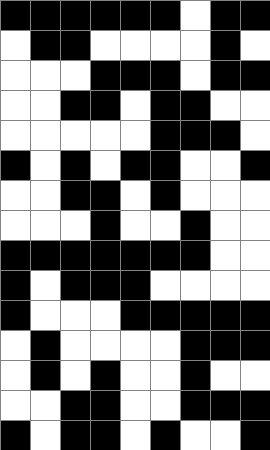[["black", "black", "black", "black", "black", "black", "white", "black", "black"], ["white", "black", "black", "white", "white", "white", "white", "black", "white"], ["white", "white", "white", "black", "black", "black", "white", "black", "black"], ["white", "white", "black", "black", "white", "black", "black", "white", "white"], ["white", "white", "white", "white", "white", "black", "black", "black", "white"], ["black", "white", "black", "white", "black", "black", "white", "white", "black"], ["white", "white", "black", "black", "white", "black", "white", "white", "white"], ["white", "white", "white", "black", "white", "white", "black", "white", "white"], ["black", "black", "black", "black", "black", "black", "black", "white", "white"], ["black", "white", "black", "black", "black", "white", "white", "white", "white"], ["black", "white", "white", "white", "black", "black", "black", "black", "black"], ["white", "black", "white", "white", "white", "white", "black", "black", "black"], ["white", "black", "white", "black", "white", "white", "black", "white", "white"], ["white", "white", "black", "black", "white", "white", "black", "black", "black"], ["black", "white", "black", "black", "white", "black", "white", "white", "black"]]